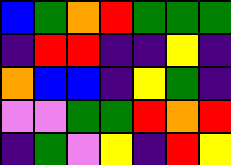[["blue", "green", "orange", "red", "green", "green", "green"], ["indigo", "red", "red", "indigo", "indigo", "yellow", "indigo"], ["orange", "blue", "blue", "indigo", "yellow", "green", "indigo"], ["violet", "violet", "green", "green", "red", "orange", "red"], ["indigo", "green", "violet", "yellow", "indigo", "red", "yellow"]]